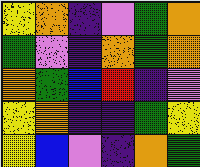[["yellow", "orange", "indigo", "violet", "green", "orange"], ["green", "violet", "indigo", "orange", "green", "orange"], ["orange", "green", "blue", "red", "indigo", "violet"], ["yellow", "orange", "indigo", "indigo", "green", "yellow"], ["yellow", "blue", "violet", "indigo", "orange", "green"]]